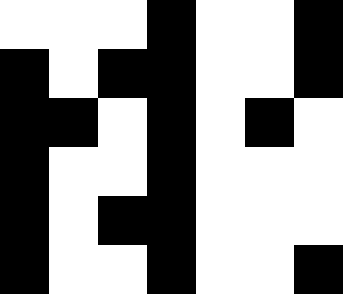[["white", "white", "white", "black", "white", "white", "black"], ["black", "white", "black", "black", "white", "white", "black"], ["black", "black", "white", "black", "white", "black", "white"], ["black", "white", "white", "black", "white", "white", "white"], ["black", "white", "black", "black", "white", "white", "white"], ["black", "white", "white", "black", "white", "white", "black"]]